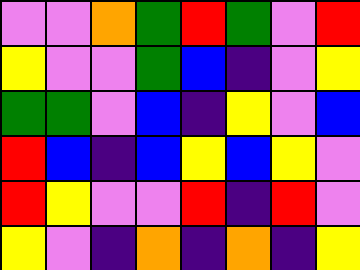[["violet", "violet", "orange", "green", "red", "green", "violet", "red"], ["yellow", "violet", "violet", "green", "blue", "indigo", "violet", "yellow"], ["green", "green", "violet", "blue", "indigo", "yellow", "violet", "blue"], ["red", "blue", "indigo", "blue", "yellow", "blue", "yellow", "violet"], ["red", "yellow", "violet", "violet", "red", "indigo", "red", "violet"], ["yellow", "violet", "indigo", "orange", "indigo", "orange", "indigo", "yellow"]]